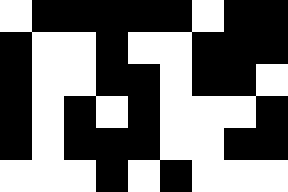[["white", "black", "black", "black", "black", "black", "white", "black", "black"], ["black", "white", "white", "black", "white", "white", "black", "black", "black"], ["black", "white", "white", "black", "black", "white", "black", "black", "white"], ["black", "white", "black", "white", "black", "white", "white", "white", "black"], ["black", "white", "black", "black", "black", "white", "white", "black", "black"], ["white", "white", "white", "black", "white", "black", "white", "white", "white"]]